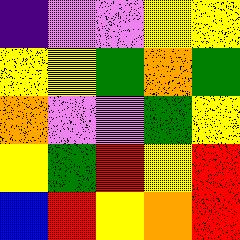[["indigo", "violet", "violet", "yellow", "yellow"], ["yellow", "yellow", "green", "orange", "green"], ["orange", "violet", "violet", "green", "yellow"], ["yellow", "green", "red", "yellow", "red"], ["blue", "red", "yellow", "orange", "red"]]